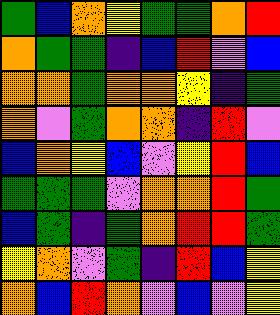[["green", "blue", "orange", "yellow", "green", "green", "orange", "red"], ["orange", "green", "green", "indigo", "blue", "red", "violet", "blue"], ["orange", "orange", "green", "orange", "orange", "yellow", "indigo", "green"], ["orange", "violet", "green", "orange", "orange", "indigo", "red", "violet"], ["blue", "orange", "yellow", "blue", "violet", "yellow", "red", "blue"], ["green", "green", "green", "violet", "orange", "orange", "red", "green"], ["blue", "green", "indigo", "green", "orange", "red", "red", "green"], ["yellow", "orange", "violet", "green", "indigo", "red", "blue", "yellow"], ["orange", "blue", "red", "orange", "violet", "blue", "violet", "yellow"]]